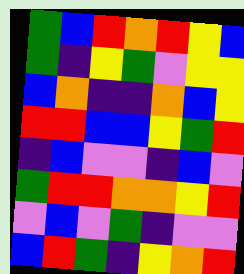[["green", "blue", "red", "orange", "red", "yellow", "blue"], ["green", "indigo", "yellow", "green", "violet", "yellow", "yellow"], ["blue", "orange", "indigo", "indigo", "orange", "blue", "yellow"], ["red", "red", "blue", "blue", "yellow", "green", "red"], ["indigo", "blue", "violet", "violet", "indigo", "blue", "violet"], ["green", "red", "red", "orange", "orange", "yellow", "red"], ["violet", "blue", "violet", "green", "indigo", "violet", "violet"], ["blue", "red", "green", "indigo", "yellow", "orange", "red"]]